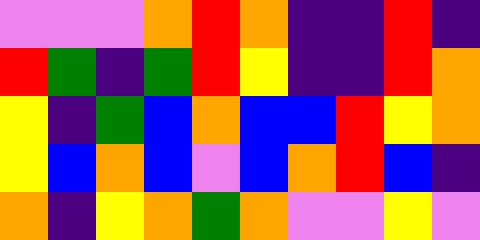[["violet", "violet", "violet", "orange", "red", "orange", "indigo", "indigo", "red", "indigo"], ["red", "green", "indigo", "green", "red", "yellow", "indigo", "indigo", "red", "orange"], ["yellow", "indigo", "green", "blue", "orange", "blue", "blue", "red", "yellow", "orange"], ["yellow", "blue", "orange", "blue", "violet", "blue", "orange", "red", "blue", "indigo"], ["orange", "indigo", "yellow", "orange", "green", "orange", "violet", "violet", "yellow", "violet"]]